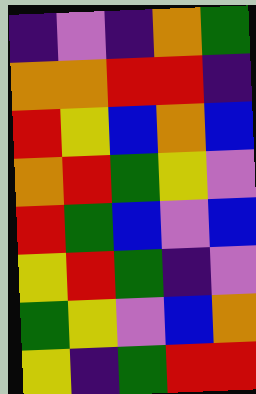[["indigo", "violet", "indigo", "orange", "green"], ["orange", "orange", "red", "red", "indigo"], ["red", "yellow", "blue", "orange", "blue"], ["orange", "red", "green", "yellow", "violet"], ["red", "green", "blue", "violet", "blue"], ["yellow", "red", "green", "indigo", "violet"], ["green", "yellow", "violet", "blue", "orange"], ["yellow", "indigo", "green", "red", "red"]]